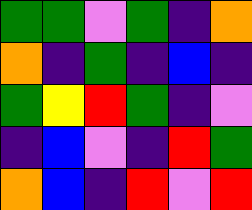[["green", "green", "violet", "green", "indigo", "orange"], ["orange", "indigo", "green", "indigo", "blue", "indigo"], ["green", "yellow", "red", "green", "indigo", "violet"], ["indigo", "blue", "violet", "indigo", "red", "green"], ["orange", "blue", "indigo", "red", "violet", "red"]]